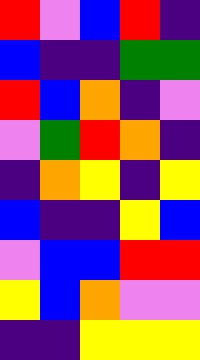[["red", "violet", "blue", "red", "indigo"], ["blue", "indigo", "indigo", "green", "green"], ["red", "blue", "orange", "indigo", "violet"], ["violet", "green", "red", "orange", "indigo"], ["indigo", "orange", "yellow", "indigo", "yellow"], ["blue", "indigo", "indigo", "yellow", "blue"], ["violet", "blue", "blue", "red", "red"], ["yellow", "blue", "orange", "violet", "violet"], ["indigo", "indigo", "yellow", "yellow", "yellow"]]